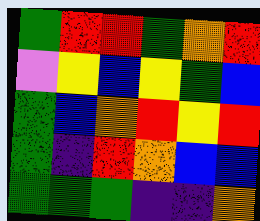[["green", "red", "red", "green", "orange", "red"], ["violet", "yellow", "blue", "yellow", "green", "blue"], ["green", "blue", "orange", "red", "yellow", "red"], ["green", "indigo", "red", "orange", "blue", "blue"], ["green", "green", "green", "indigo", "indigo", "orange"]]